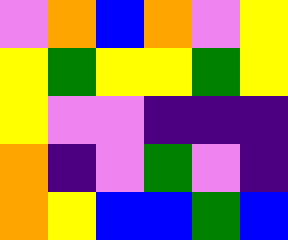[["violet", "orange", "blue", "orange", "violet", "yellow"], ["yellow", "green", "yellow", "yellow", "green", "yellow"], ["yellow", "violet", "violet", "indigo", "indigo", "indigo"], ["orange", "indigo", "violet", "green", "violet", "indigo"], ["orange", "yellow", "blue", "blue", "green", "blue"]]